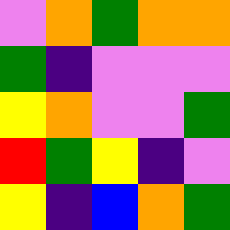[["violet", "orange", "green", "orange", "orange"], ["green", "indigo", "violet", "violet", "violet"], ["yellow", "orange", "violet", "violet", "green"], ["red", "green", "yellow", "indigo", "violet"], ["yellow", "indigo", "blue", "orange", "green"]]